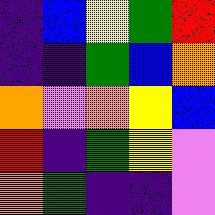[["indigo", "blue", "yellow", "green", "red"], ["indigo", "indigo", "green", "blue", "orange"], ["orange", "violet", "orange", "yellow", "blue"], ["red", "indigo", "green", "yellow", "violet"], ["orange", "green", "indigo", "indigo", "violet"]]